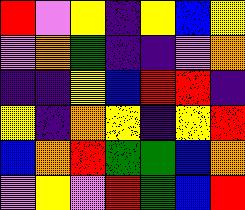[["red", "violet", "yellow", "indigo", "yellow", "blue", "yellow"], ["violet", "orange", "green", "indigo", "indigo", "violet", "orange"], ["indigo", "indigo", "yellow", "blue", "red", "red", "indigo"], ["yellow", "indigo", "orange", "yellow", "indigo", "yellow", "red"], ["blue", "orange", "red", "green", "green", "blue", "orange"], ["violet", "yellow", "violet", "red", "green", "blue", "red"]]